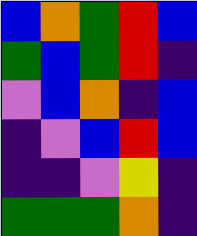[["blue", "orange", "green", "red", "blue"], ["green", "blue", "green", "red", "indigo"], ["violet", "blue", "orange", "indigo", "blue"], ["indigo", "violet", "blue", "red", "blue"], ["indigo", "indigo", "violet", "yellow", "indigo"], ["green", "green", "green", "orange", "indigo"]]